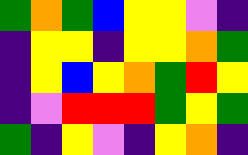[["green", "orange", "green", "blue", "yellow", "yellow", "violet", "indigo"], ["indigo", "yellow", "yellow", "indigo", "yellow", "yellow", "orange", "green"], ["indigo", "yellow", "blue", "yellow", "orange", "green", "red", "yellow"], ["indigo", "violet", "red", "red", "red", "green", "yellow", "green"], ["green", "indigo", "yellow", "violet", "indigo", "yellow", "orange", "indigo"]]